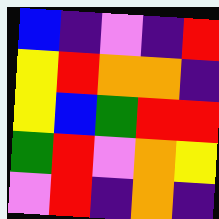[["blue", "indigo", "violet", "indigo", "red"], ["yellow", "red", "orange", "orange", "indigo"], ["yellow", "blue", "green", "red", "red"], ["green", "red", "violet", "orange", "yellow"], ["violet", "red", "indigo", "orange", "indigo"]]